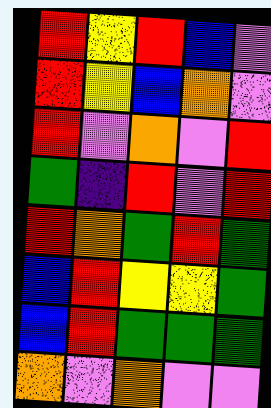[["red", "yellow", "red", "blue", "violet"], ["red", "yellow", "blue", "orange", "violet"], ["red", "violet", "orange", "violet", "red"], ["green", "indigo", "red", "violet", "red"], ["red", "orange", "green", "red", "green"], ["blue", "red", "yellow", "yellow", "green"], ["blue", "red", "green", "green", "green"], ["orange", "violet", "orange", "violet", "violet"]]